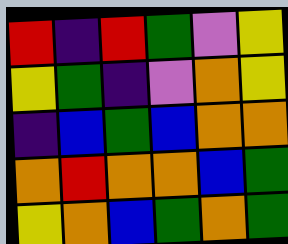[["red", "indigo", "red", "green", "violet", "yellow"], ["yellow", "green", "indigo", "violet", "orange", "yellow"], ["indigo", "blue", "green", "blue", "orange", "orange"], ["orange", "red", "orange", "orange", "blue", "green"], ["yellow", "orange", "blue", "green", "orange", "green"]]